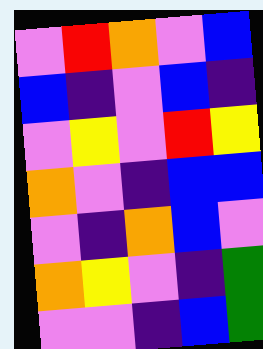[["violet", "red", "orange", "violet", "blue"], ["blue", "indigo", "violet", "blue", "indigo"], ["violet", "yellow", "violet", "red", "yellow"], ["orange", "violet", "indigo", "blue", "blue"], ["violet", "indigo", "orange", "blue", "violet"], ["orange", "yellow", "violet", "indigo", "green"], ["violet", "violet", "indigo", "blue", "green"]]